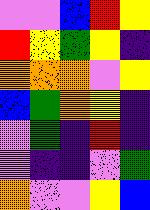[["violet", "violet", "blue", "red", "yellow"], ["red", "yellow", "green", "yellow", "indigo"], ["orange", "orange", "orange", "violet", "yellow"], ["blue", "green", "orange", "yellow", "indigo"], ["violet", "green", "indigo", "red", "indigo"], ["violet", "indigo", "indigo", "violet", "green"], ["orange", "violet", "violet", "yellow", "blue"]]